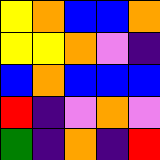[["yellow", "orange", "blue", "blue", "orange"], ["yellow", "yellow", "orange", "violet", "indigo"], ["blue", "orange", "blue", "blue", "blue"], ["red", "indigo", "violet", "orange", "violet"], ["green", "indigo", "orange", "indigo", "red"]]